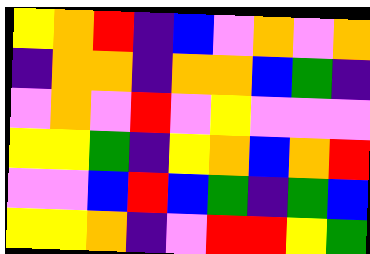[["yellow", "orange", "red", "indigo", "blue", "violet", "orange", "violet", "orange"], ["indigo", "orange", "orange", "indigo", "orange", "orange", "blue", "green", "indigo"], ["violet", "orange", "violet", "red", "violet", "yellow", "violet", "violet", "violet"], ["yellow", "yellow", "green", "indigo", "yellow", "orange", "blue", "orange", "red"], ["violet", "violet", "blue", "red", "blue", "green", "indigo", "green", "blue"], ["yellow", "yellow", "orange", "indigo", "violet", "red", "red", "yellow", "green"]]